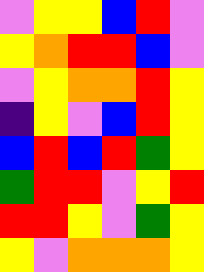[["violet", "yellow", "yellow", "blue", "red", "violet"], ["yellow", "orange", "red", "red", "blue", "violet"], ["violet", "yellow", "orange", "orange", "red", "yellow"], ["indigo", "yellow", "violet", "blue", "red", "yellow"], ["blue", "red", "blue", "red", "green", "yellow"], ["green", "red", "red", "violet", "yellow", "red"], ["red", "red", "yellow", "violet", "green", "yellow"], ["yellow", "violet", "orange", "orange", "orange", "yellow"]]